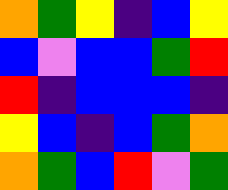[["orange", "green", "yellow", "indigo", "blue", "yellow"], ["blue", "violet", "blue", "blue", "green", "red"], ["red", "indigo", "blue", "blue", "blue", "indigo"], ["yellow", "blue", "indigo", "blue", "green", "orange"], ["orange", "green", "blue", "red", "violet", "green"]]